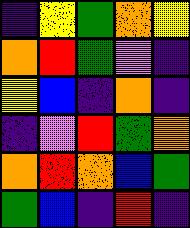[["indigo", "yellow", "green", "orange", "yellow"], ["orange", "red", "green", "violet", "indigo"], ["yellow", "blue", "indigo", "orange", "indigo"], ["indigo", "violet", "red", "green", "orange"], ["orange", "red", "orange", "blue", "green"], ["green", "blue", "indigo", "red", "indigo"]]